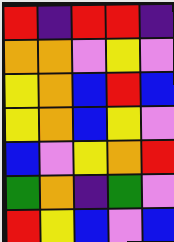[["red", "indigo", "red", "red", "indigo"], ["orange", "orange", "violet", "yellow", "violet"], ["yellow", "orange", "blue", "red", "blue"], ["yellow", "orange", "blue", "yellow", "violet"], ["blue", "violet", "yellow", "orange", "red"], ["green", "orange", "indigo", "green", "violet"], ["red", "yellow", "blue", "violet", "blue"]]